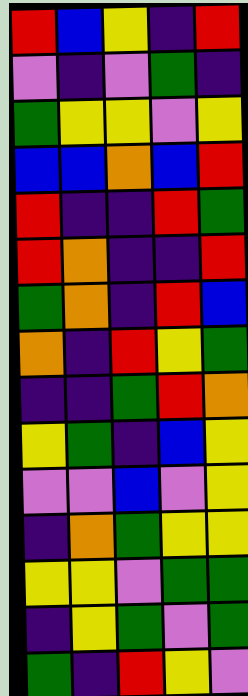[["red", "blue", "yellow", "indigo", "red"], ["violet", "indigo", "violet", "green", "indigo"], ["green", "yellow", "yellow", "violet", "yellow"], ["blue", "blue", "orange", "blue", "red"], ["red", "indigo", "indigo", "red", "green"], ["red", "orange", "indigo", "indigo", "red"], ["green", "orange", "indigo", "red", "blue"], ["orange", "indigo", "red", "yellow", "green"], ["indigo", "indigo", "green", "red", "orange"], ["yellow", "green", "indigo", "blue", "yellow"], ["violet", "violet", "blue", "violet", "yellow"], ["indigo", "orange", "green", "yellow", "yellow"], ["yellow", "yellow", "violet", "green", "green"], ["indigo", "yellow", "green", "violet", "green"], ["green", "indigo", "red", "yellow", "violet"]]